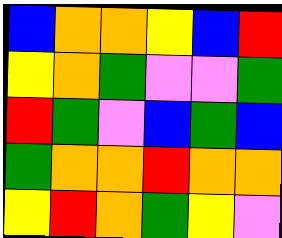[["blue", "orange", "orange", "yellow", "blue", "red"], ["yellow", "orange", "green", "violet", "violet", "green"], ["red", "green", "violet", "blue", "green", "blue"], ["green", "orange", "orange", "red", "orange", "orange"], ["yellow", "red", "orange", "green", "yellow", "violet"]]